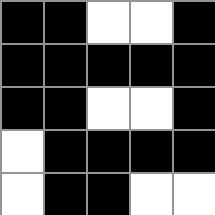[["black", "black", "white", "white", "black"], ["black", "black", "black", "black", "black"], ["black", "black", "white", "white", "black"], ["white", "black", "black", "black", "black"], ["white", "black", "black", "white", "white"]]